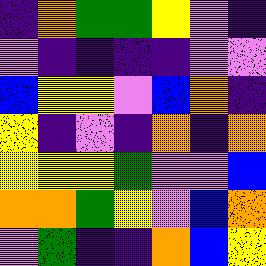[["indigo", "orange", "green", "green", "yellow", "violet", "indigo"], ["violet", "indigo", "indigo", "indigo", "indigo", "violet", "violet"], ["blue", "yellow", "yellow", "violet", "blue", "orange", "indigo"], ["yellow", "indigo", "violet", "indigo", "orange", "indigo", "orange"], ["yellow", "yellow", "yellow", "green", "violet", "violet", "blue"], ["orange", "orange", "green", "yellow", "violet", "blue", "orange"], ["violet", "green", "indigo", "indigo", "orange", "blue", "yellow"]]